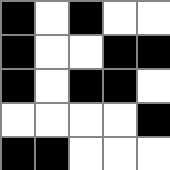[["black", "white", "black", "white", "white"], ["black", "white", "white", "black", "black"], ["black", "white", "black", "black", "white"], ["white", "white", "white", "white", "black"], ["black", "black", "white", "white", "white"]]